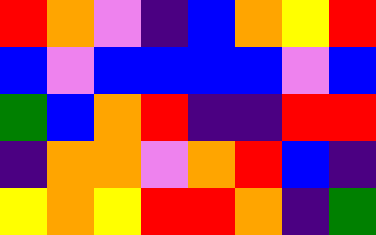[["red", "orange", "violet", "indigo", "blue", "orange", "yellow", "red"], ["blue", "violet", "blue", "blue", "blue", "blue", "violet", "blue"], ["green", "blue", "orange", "red", "indigo", "indigo", "red", "red"], ["indigo", "orange", "orange", "violet", "orange", "red", "blue", "indigo"], ["yellow", "orange", "yellow", "red", "red", "orange", "indigo", "green"]]